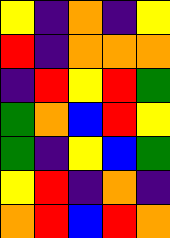[["yellow", "indigo", "orange", "indigo", "yellow"], ["red", "indigo", "orange", "orange", "orange"], ["indigo", "red", "yellow", "red", "green"], ["green", "orange", "blue", "red", "yellow"], ["green", "indigo", "yellow", "blue", "green"], ["yellow", "red", "indigo", "orange", "indigo"], ["orange", "red", "blue", "red", "orange"]]